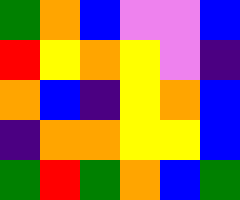[["green", "orange", "blue", "violet", "violet", "blue"], ["red", "yellow", "orange", "yellow", "violet", "indigo"], ["orange", "blue", "indigo", "yellow", "orange", "blue"], ["indigo", "orange", "orange", "yellow", "yellow", "blue"], ["green", "red", "green", "orange", "blue", "green"]]